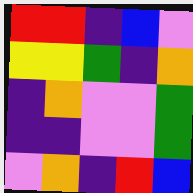[["red", "red", "indigo", "blue", "violet"], ["yellow", "yellow", "green", "indigo", "orange"], ["indigo", "orange", "violet", "violet", "green"], ["indigo", "indigo", "violet", "violet", "green"], ["violet", "orange", "indigo", "red", "blue"]]